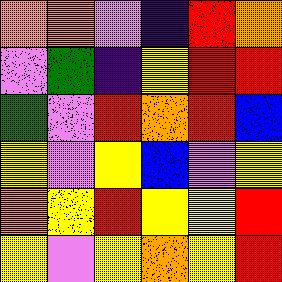[["orange", "orange", "violet", "indigo", "red", "orange"], ["violet", "green", "indigo", "yellow", "red", "red"], ["green", "violet", "red", "orange", "red", "blue"], ["yellow", "violet", "yellow", "blue", "violet", "yellow"], ["orange", "yellow", "red", "yellow", "yellow", "red"], ["yellow", "violet", "yellow", "orange", "yellow", "red"]]